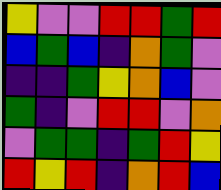[["yellow", "violet", "violet", "red", "red", "green", "red"], ["blue", "green", "blue", "indigo", "orange", "green", "violet"], ["indigo", "indigo", "green", "yellow", "orange", "blue", "violet"], ["green", "indigo", "violet", "red", "red", "violet", "orange"], ["violet", "green", "green", "indigo", "green", "red", "yellow"], ["red", "yellow", "red", "indigo", "orange", "red", "blue"]]